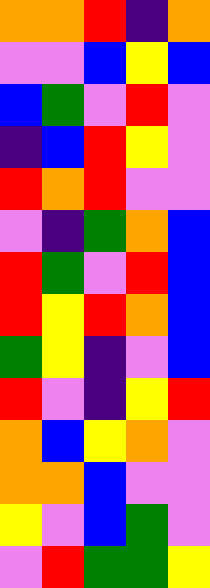[["orange", "orange", "red", "indigo", "orange"], ["violet", "violet", "blue", "yellow", "blue"], ["blue", "green", "violet", "red", "violet"], ["indigo", "blue", "red", "yellow", "violet"], ["red", "orange", "red", "violet", "violet"], ["violet", "indigo", "green", "orange", "blue"], ["red", "green", "violet", "red", "blue"], ["red", "yellow", "red", "orange", "blue"], ["green", "yellow", "indigo", "violet", "blue"], ["red", "violet", "indigo", "yellow", "red"], ["orange", "blue", "yellow", "orange", "violet"], ["orange", "orange", "blue", "violet", "violet"], ["yellow", "violet", "blue", "green", "violet"], ["violet", "red", "green", "green", "yellow"]]